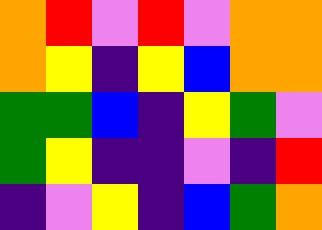[["orange", "red", "violet", "red", "violet", "orange", "orange"], ["orange", "yellow", "indigo", "yellow", "blue", "orange", "orange"], ["green", "green", "blue", "indigo", "yellow", "green", "violet"], ["green", "yellow", "indigo", "indigo", "violet", "indigo", "red"], ["indigo", "violet", "yellow", "indigo", "blue", "green", "orange"]]